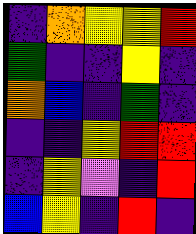[["indigo", "orange", "yellow", "yellow", "red"], ["green", "indigo", "indigo", "yellow", "indigo"], ["orange", "blue", "indigo", "green", "indigo"], ["indigo", "indigo", "yellow", "red", "red"], ["indigo", "yellow", "violet", "indigo", "red"], ["blue", "yellow", "indigo", "red", "indigo"]]